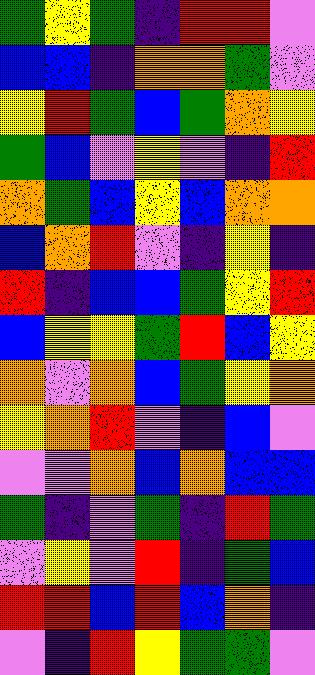[["green", "yellow", "green", "indigo", "red", "red", "violet"], ["blue", "blue", "indigo", "orange", "orange", "green", "violet"], ["yellow", "red", "green", "blue", "green", "orange", "yellow"], ["green", "blue", "violet", "yellow", "violet", "indigo", "red"], ["orange", "green", "blue", "yellow", "blue", "orange", "orange"], ["blue", "orange", "red", "violet", "indigo", "yellow", "indigo"], ["red", "indigo", "blue", "blue", "green", "yellow", "red"], ["blue", "yellow", "yellow", "green", "red", "blue", "yellow"], ["orange", "violet", "orange", "blue", "green", "yellow", "orange"], ["yellow", "orange", "red", "violet", "indigo", "blue", "violet"], ["violet", "violet", "orange", "blue", "orange", "blue", "blue"], ["green", "indigo", "violet", "green", "indigo", "red", "green"], ["violet", "yellow", "violet", "red", "indigo", "green", "blue"], ["red", "red", "blue", "red", "blue", "orange", "indigo"], ["violet", "indigo", "red", "yellow", "green", "green", "violet"]]